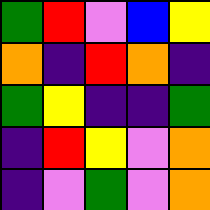[["green", "red", "violet", "blue", "yellow"], ["orange", "indigo", "red", "orange", "indigo"], ["green", "yellow", "indigo", "indigo", "green"], ["indigo", "red", "yellow", "violet", "orange"], ["indigo", "violet", "green", "violet", "orange"]]